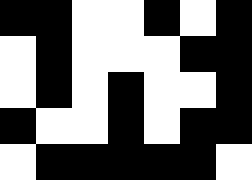[["black", "black", "white", "white", "black", "white", "black"], ["white", "black", "white", "white", "white", "black", "black"], ["white", "black", "white", "black", "white", "white", "black"], ["black", "white", "white", "black", "white", "black", "black"], ["white", "black", "black", "black", "black", "black", "white"]]